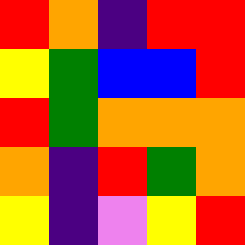[["red", "orange", "indigo", "red", "red"], ["yellow", "green", "blue", "blue", "red"], ["red", "green", "orange", "orange", "orange"], ["orange", "indigo", "red", "green", "orange"], ["yellow", "indigo", "violet", "yellow", "red"]]